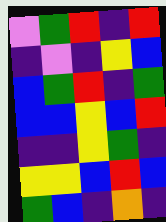[["violet", "green", "red", "indigo", "red"], ["indigo", "violet", "indigo", "yellow", "blue"], ["blue", "green", "red", "indigo", "green"], ["blue", "blue", "yellow", "blue", "red"], ["indigo", "indigo", "yellow", "green", "indigo"], ["yellow", "yellow", "blue", "red", "blue"], ["green", "blue", "indigo", "orange", "indigo"]]